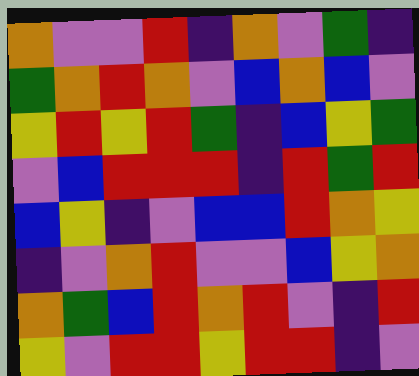[["orange", "violet", "violet", "red", "indigo", "orange", "violet", "green", "indigo"], ["green", "orange", "red", "orange", "violet", "blue", "orange", "blue", "violet"], ["yellow", "red", "yellow", "red", "green", "indigo", "blue", "yellow", "green"], ["violet", "blue", "red", "red", "red", "indigo", "red", "green", "red"], ["blue", "yellow", "indigo", "violet", "blue", "blue", "red", "orange", "yellow"], ["indigo", "violet", "orange", "red", "violet", "violet", "blue", "yellow", "orange"], ["orange", "green", "blue", "red", "orange", "red", "violet", "indigo", "red"], ["yellow", "violet", "red", "red", "yellow", "red", "red", "indigo", "violet"]]